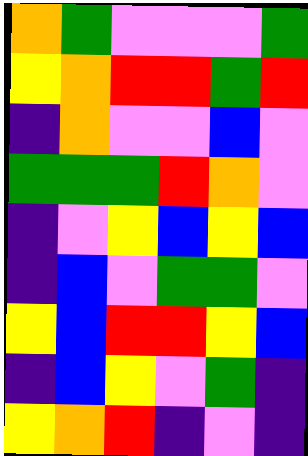[["orange", "green", "violet", "violet", "violet", "green"], ["yellow", "orange", "red", "red", "green", "red"], ["indigo", "orange", "violet", "violet", "blue", "violet"], ["green", "green", "green", "red", "orange", "violet"], ["indigo", "violet", "yellow", "blue", "yellow", "blue"], ["indigo", "blue", "violet", "green", "green", "violet"], ["yellow", "blue", "red", "red", "yellow", "blue"], ["indigo", "blue", "yellow", "violet", "green", "indigo"], ["yellow", "orange", "red", "indigo", "violet", "indigo"]]